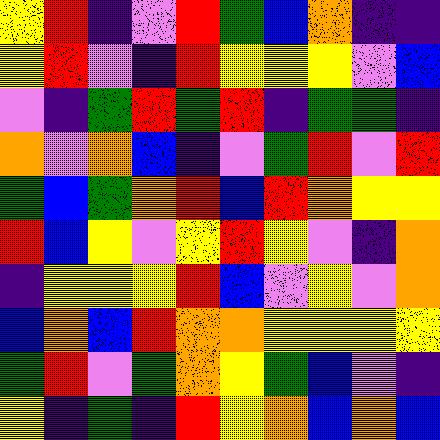[["yellow", "red", "indigo", "violet", "red", "green", "blue", "orange", "indigo", "indigo"], ["yellow", "red", "violet", "indigo", "red", "yellow", "yellow", "yellow", "violet", "blue"], ["violet", "indigo", "green", "red", "green", "red", "indigo", "green", "green", "indigo"], ["orange", "violet", "orange", "blue", "indigo", "violet", "green", "red", "violet", "red"], ["green", "blue", "green", "orange", "red", "blue", "red", "orange", "yellow", "yellow"], ["red", "blue", "yellow", "violet", "yellow", "red", "yellow", "violet", "indigo", "orange"], ["indigo", "yellow", "yellow", "yellow", "red", "blue", "violet", "yellow", "violet", "orange"], ["blue", "orange", "blue", "red", "orange", "orange", "yellow", "yellow", "yellow", "yellow"], ["green", "red", "violet", "green", "orange", "yellow", "green", "blue", "violet", "indigo"], ["yellow", "indigo", "green", "indigo", "red", "yellow", "orange", "blue", "orange", "blue"]]